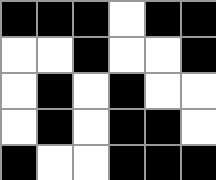[["black", "black", "black", "white", "black", "black"], ["white", "white", "black", "white", "white", "black"], ["white", "black", "white", "black", "white", "white"], ["white", "black", "white", "black", "black", "white"], ["black", "white", "white", "black", "black", "black"]]